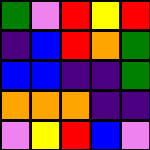[["green", "violet", "red", "yellow", "red"], ["indigo", "blue", "red", "orange", "green"], ["blue", "blue", "indigo", "indigo", "green"], ["orange", "orange", "orange", "indigo", "indigo"], ["violet", "yellow", "red", "blue", "violet"]]